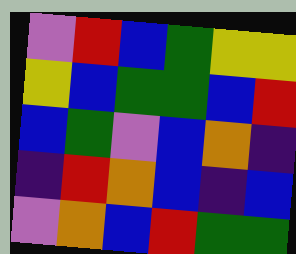[["violet", "red", "blue", "green", "yellow", "yellow"], ["yellow", "blue", "green", "green", "blue", "red"], ["blue", "green", "violet", "blue", "orange", "indigo"], ["indigo", "red", "orange", "blue", "indigo", "blue"], ["violet", "orange", "blue", "red", "green", "green"]]